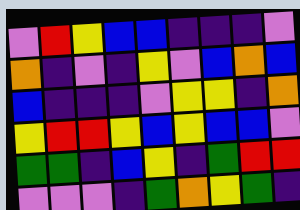[["violet", "red", "yellow", "blue", "blue", "indigo", "indigo", "indigo", "violet"], ["orange", "indigo", "violet", "indigo", "yellow", "violet", "blue", "orange", "blue"], ["blue", "indigo", "indigo", "indigo", "violet", "yellow", "yellow", "indigo", "orange"], ["yellow", "red", "red", "yellow", "blue", "yellow", "blue", "blue", "violet"], ["green", "green", "indigo", "blue", "yellow", "indigo", "green", "red", "red"], ["violet", "violet", "violet", "indigo", "green", "orange", "yellow", "green", "indigo"]]